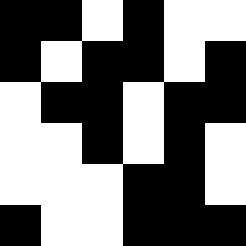[["black", "black", "white", "black", "white", "white"], ["black", "white", "black", "black", "white", "black"], ["white", "black", "black", "white", "black", "black"], ["white", "white", "black", "white", "black", "white"], ["white", "white", "white", "black", "black", "white"], ["black", "white", "white", "black", "black", "black"]]